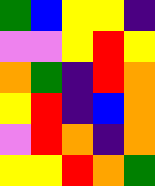[["green", "blue", "yellow", "yellow", "indigo"], ["violet", "violet", "yellow", "red", "yellow"], ["orange", "green", "indigo", "red", "orange"], ["yellow", "red", "indigo", "blue", "orange"], ["violet", "red", "orange", "indigo", "orange"], ["yellow", "yellow", "red", "orange", "green"]]